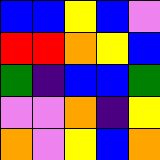[["blue", "blue", "yellow", "blue", "violet"], ["red", "red", "orange", "yellow", "blue"], ["green", "indigo", "blue", "blue", "green"], ["violet", "violet", "orange", "indigo", "yellow"], ["orange", "violet", "yellow", "blue", "orange"]]